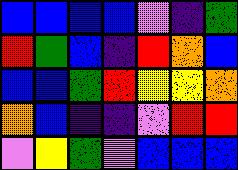[["blue", "blue", "blue", "blue", "violet", "indigo", "green"], ["red", "green", "blue", "indigo", "red", "orange", "blue"], ["blue", "blue", "green", "red", "yellow", "yellow", "orange"], ["orange", "blue", "indigo", "indigo", "violet", "red", "red"], ["violet", "yellow", "green", "violet", "blue", "blue", "blue"]]